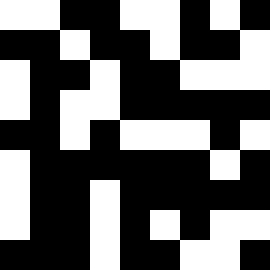[["white", "white", "black", "black", "white", "white", "black", "white", "black"], ["black", "black", "white", "black", "black", "white", "black", "black", "white"], ["white", "black", "black", "white", "black", "black", "white", "white", "white"], ["white", "black", "white", "white", "black", "black", "black", "black", "black"], ["black", "black", "white", "black", "white", "white", "white", "black", "white"], ["white", "black", "black", "black", "black", "black", "black", "white", "black"], ["white", "black", "black", "white", "black", "black", "black", "black", "black"], ["white", "black", "black", "white", "black", "white", "black", "white", "white"], ["black", "black", "black", "white", "black", "black", "white", "white", "black"]]